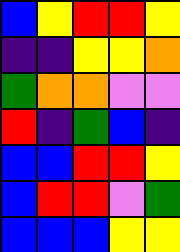[["blue", "yellow", "red", "red", "yellow"], ["indigo", "indigo", "yellow", "yellow", "orange"], ["green", "orange", "orange", "violet", "violet"], ["red", "indigo", "green", "blue", "indigo"], ["blue", "blue", "red", "red", "yellow"], ["blue", "red", "red", "violet", "green"], ["blue", "blue", "blue", "yellow", "yellow"]]